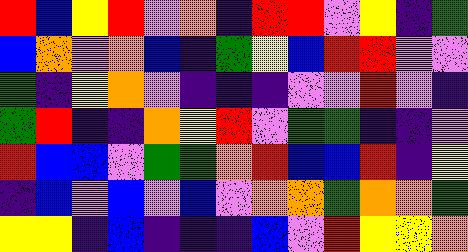[["red", "blue", "yellow", "red", "violet", "orange", "indigo", "red", "red", "violet", "yellow", "indigo", "green"], ["blue", "orange", "violet", "orange", "blue", "indigo", "green", "yellow", "blue", "red", "red", "violet", "violet"], ["green", "indigo", "yellow", "orange", "violet", "indigo", "indigo", "indigo", "violet", "violet", "red", "violet", "indigo"], ["green", "red", "indigo", "indigo", "orange", "yellow", "red", "violet", "green", "green", "indigo", "indigo", "violet"], ["red", "blue", "blue", "violet", "green", "green", "orange", "red", "blue", "blue", "red", "indigo", "yellow"], ["indigo", "blue", "violet", "blue", "violet", "blue", "violet", "orange", "orange", "green", "orange", "orange", "green"], ["yellow", "yellow", "indigo", "blue", "indigo", "indigo", "indigo", "blue", "violet", "red", "yellow", "yellow", "orange"]]